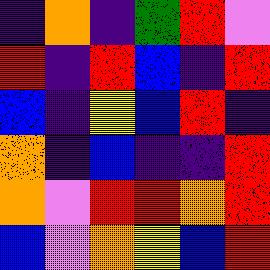[["indigo", "orange", "indigo", "green", "red", "violet"], ["red", "indigo", "red", "blue", "indigo", "red"], ["blue", "indigo", "yellow", "blue", "red", "indigo"], ["orange", "indigo", "blue", "indigo", "indigo", "red"], ["orange", "violet", "red", "red", "orange", "red"], ["blue", "violet", "orange", "yellow", "blue", "red"]]